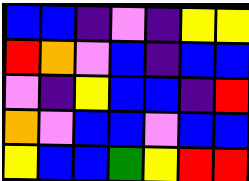[["blue", "blue", "indigo", "violet", "indigo", "yellow", "yellow"], ["red", "orange", "violet", "blue", "indigo", "blue", "blue"], ["violet", "indigo", "yellow", "blue", "blue", "indigo", "red"], ["orange", "violet", "blue", "blue", "violet", "blue", "blue"], ["yellow", "blue", "blue", "green", "yellow", "red", "red"]]